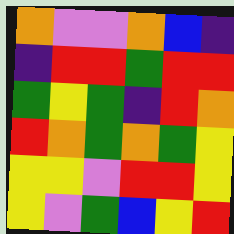[["orange", "violet", "violet", "orange", "blue", "indigo"], ["indigo", "red", "red", "green", "red", "red"], ["green", "yellow", "green", "indigo", "red", "orange"], ["red", "orange", "green", "orange", "green", "yellow"], ["yellow", "yellow", "violet", "red", "red", "yellow"], ["yellow", "violet", "green", "blue", "yellow", "red"]]